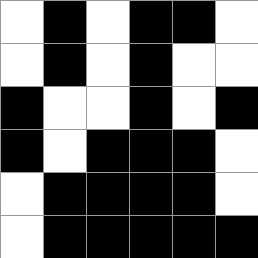[["white", "black", "white", "black", "black", "white"], ["white", "black", "white", "black", "white", "white"], ["black", "white", "white", "black", "white", "black"], ["black", "white", "black", "black", "black", "white"], ["white", "black", "black", "black", "black", "white"], ["white", "black", "black", "black", "black", "black"]]